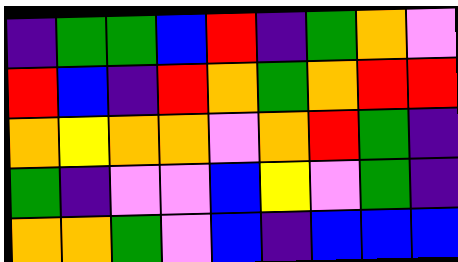[["indigo", "green", "green", "blue", "red", "indigo", "green", "orange", "violet"], ["red", "blue", "indigo", "red", "orange", "green", "orange", "red", "red"], ["orange", "yellow", "orange", "orange", "violet", "orange", "red", "green", "indigo"], ["green", "indigo", "violet", "violet", "blue", "yellow", "violet", "green", "indigo"], ["orange", "orange", "green", "violet", "blue", "indigo", "blue", "blue", "blue"]]